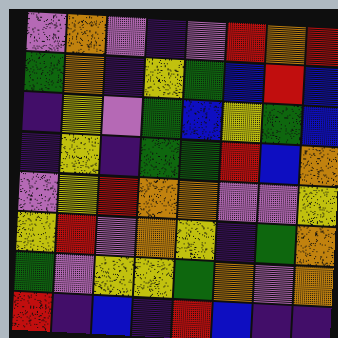[["violet", "orange", "violet", "indigo", "violet", "red", "orange", "red"], ["green", "orange", "indigo", "yellow", "green", "blue", "red", "blue"], ["indigo", "yellow", "violet", "green", "blue", "yellow", "green", "blue"], ["indigo", "yellow", "indigo", "green", "green", "red", "blue", "orange"], ["violet", "yellow", "red", "orange", "orange", "violet", "violet", "yellow"], ["yellow", "red", "violet", "orange", "yellow", "indigo", "green", "orange"], ["green", "violet", "yellow", "yellow", "green", "orange", "violet", "orange"], ["red", "indigo", "blue", "indigo", "red", "blue", "indigo", "indigo"]]